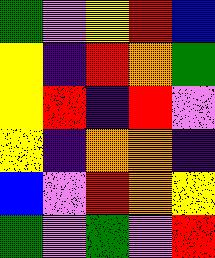[["green", "violet", "yellow", "red", "blue"], ["yellow", "indigo", "red", "orange", "green"], ["yellow", "red", "indigo", "red", "violet"], ["yellow", "indigo", "orange", "orange", "indigo"], ["blue", "violet", "red", "orange", "yellow"], ["green", "violet", "green", "violet", "red"]]